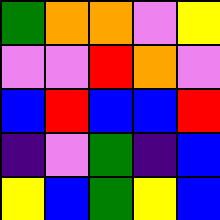[["green", "orange", "orange", "violet", "yellow"], ["violet", "violet", "red", "orange", "violet"], ["blue", "red", "blue", "blue", "red"], ["indigo", "violet", "green", "indigo", "blue"], ["yellow", "blue", "green", "yellow", "blue"]]